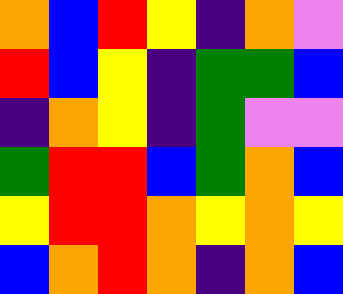[["orange", "blue", "red", "yellow", "indigo", "orange", "violet"], ["red", "blue", "yellow", "indigo", "green", "green", "blue"], ["indigo", "orange", "yellow", "indigo", "green", "violet", "violet"], ["green", "red", "red", "blue", "green", "orange", "blue"], ["yellow", "red", "red", "orange", "yellow", "orange", "yellow"], ["blue", "orange", "red", "orange", "indigo", "orange", "blue"]]